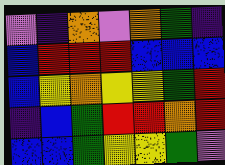[["violet", "indigo", "orange", "violet", "orange", "green", "indigo"], ["blue", "red", "red", "red", "blue", "blue", "blue"], ["blue", "yellow", "orange", "yellow", "yellow", "green", "red"], ["indigo", "blue", "green", "red", "red", "orange", "red"], ["blue", "blue", "green", "yellow", "yellow", "green", "violet"]]